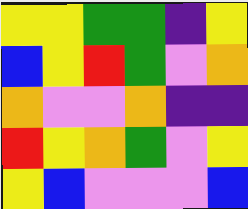[["yellow", "yellow", "green", "green", "indigo", "yellow"], ["blue", "yellow", "red", "green", "violet", "orange"], ["orange", "violet", "violet", "orange", "indigo", "indigo"], ["red", "yellow", "orange", "green", "violet", "yellow"], ["yellow", "blue", "violet", "violet", "violet", "blue"]]